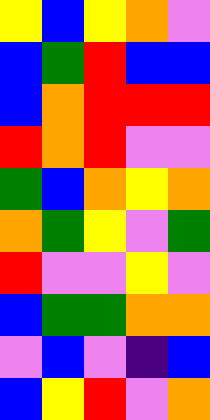[["yellow", "blue", "yellow", "orange", "violet"], ["blue", "green", "red", "blue", "blue"], ["blue", "orange", "red", "red", "red"], ["red", "orange", "red", "violet", "violet"], ["green", "blue", "orange", "yellow", "orange"], ["orange", "green", "yellow", "violet", "green"], ["red", "violet", "violet", "yellow", "violet"], ["blue", "green", "green", "orange", "orange"], ["violet", "blue", "violet", "indigo", "blue"], ["blue", "yellow", "red", "violet", "orange"]]